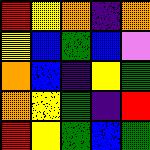[["red", "yellow", "orange", "indigo", "orange"], ["yellow", "blue", "green", "blue", "violet"], ["orange", "blue", "indigo", "yellow", "green"], ["orange", "yellow", "green", "indigo", "red"], ["red", "yellow", "green", "blue", "green"]]